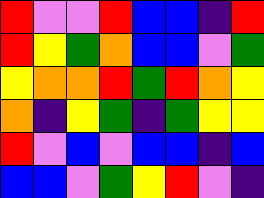[["red", "violet", "violet", "red", "blue", "blue", "indigo", "red"], ["red", "yellow", "green", "orange", "blue", "blue", "violet", "green"], ["yellow", "orange", "orange", "red", "green", "red", "orange", "yellow"], ["orange", "indigo", "yellow", "green", "indigo", "green", "yellow", "yellow"], ["red", "violet", "blue", "violet", "blue", "blue", "indigo", "blue"], ["blue", "blue", "violet", "green", "yellow", "red", "violet", "indigo"]]